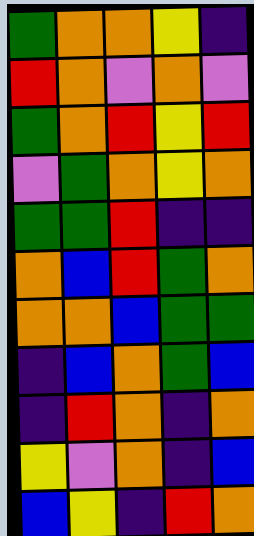[["green", "orange", "orange", "yellow", "indigo"], ["red", "orange", "violet", "orange", "violet"], ["green", "orange", "red", "yellow", "red"], ["violet", "green", "orange", "yellow", "orange"], ["green", "green", "red", "indigo", "indigo"], ["orange", "blue", "red", "green", "orange"], ["orange", "orange", "blue", "green", "green"], ["indigo", "blue", "orange", "green", "blue"], ["indigo", "red", "orange", "indigo", "orange"], ["yellow", "violet", "orange", "indigo", "blue"], ["blue", "yellow", "indigo", "red", "orange"]]